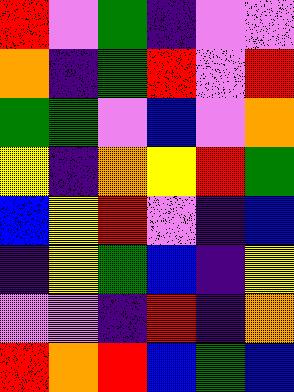[["red", "violet", "green", "indigo", "violet", "violet"], ["orange", "indigo", "green", "red", "violet", "red"], ["green", "green", "violet", "blue", "violet", "orange"], ["yellow", "indigo", "orange", "yellow", "red", "green"], ["blue", "yellow", "red", "violet", "indigo", "blue"], ["indigo", "yellow", "green", "blue", "indigo", "yellow"], ["violet", "violet", "indigo", "red", "indigo", "orange"], ["red", "orange", "red", "blue", "green", "blue"]]